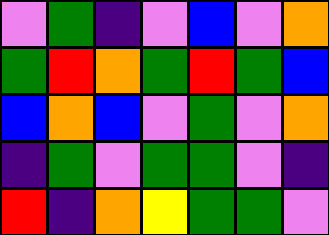[["violet", "green", "indigo", "violet", "blue", "violet", "orange"], ["green", "red", "orange", "green", "red", "green", "blue"], ["blue", "orange", "blue", "violet", "green", "violet", "orange"], ["indigo", "green", "violet", "green", "green", "violet", "indigo"], ["red", "indigo", "orange", "yellow", "green", "green", "violet"]]